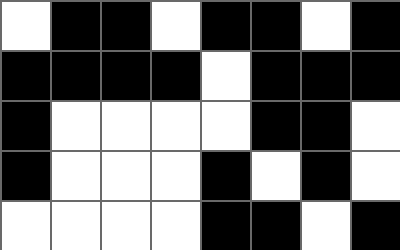[["white", "black", "black", "white", "black", "black", "white", "black"], ["black", "black", "black", "black", "white", "black", "black", "black"], ["black", "white", "white", "white", "white", "black", "black", "white"], ["black", "white", "white", "white", "black", "white", "black", "white"], ["white", "white", "white", "white", "black", "black", "white", "black"]]